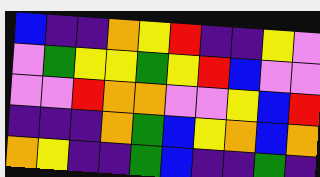[["blue", "indigo", "indigo", "orange", "yellow", "red", "indigo", "indigo", "yellow", "violet"], ["violet", "green", "yellow", "yellow", "green", "yellow", "red", "blue", "violet", "violet"], ["violet", "violet", "red", "orange", "orange", "violet", "violet", "yellow", "blue", "red"], ["indigo", "indigo", "indigo", "orange", "green", "blue", "yellow", "orange", "blue", "orange"], ["orange", "yellow", "indigo", "indigo", "green", "blue", "indigo", "indigo", "green", "indigo"]]